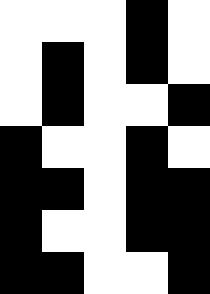[["white", "white", "white", "black", "white"], ["white", "black", "white", "black", "white"], ["white", "black", "white", "white", "black"], ["black", "white", "white", "black", "white"], ["black", "black", "white", "black", "black"], ["black", "white", "white", "black", "black"], ["black", "black", "white", "white", "black"]]